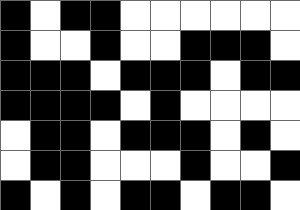[["black", "white", "black", "black", "white", "white", "white", "white", "white", "white"], ["black", "white", "white", "black", "white", "white", "black", "black", "black", "white"], ["black", "black", "black", "white", "black", "black", "black", "white", "black", "black"], ["black", "black", "black", "black", "white", "black", "white", "white", "white", "white"], ["white", "black", "black", "white", "black", "black", "black", "white", "black", "white"], ["white", "black", "black", "white", "white", "white", "black", "white", "white", "black"], ["black", "white", "black", "white", "black", "black", "white", "black", "black", "white"]]